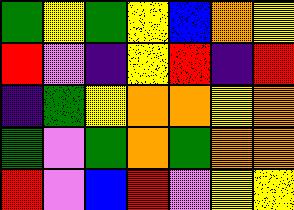[["green", "yellow", "green", "yellow", "blue", "orange", "yellow"], ["red", "violet", "indigo", "yellow", "red", "indigo", "red"], ["indigo", "green", "yellow", "orange", "orange", "yellow", "orange"], ["green", "violet", "green", "orange", "green", "orange", "orange"], ["red", "violet", "blue", "red", "violet", "yellow", "yellow"]]